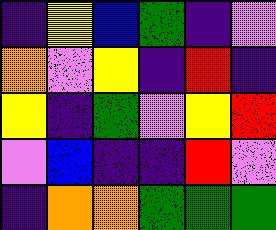[["indigo", "yellow", "blue", "green", "indigo", "violet"], ["orange", "violet", "yellow", "indigo", "red", "indigo"], ["yellow", "indigo", "green", "violet", "yellow", "red"], ["violet", "blue", "indigo", "indigo", "red", "violet"], ["indigo", "orange", "orange", "green", "green", "green"]]